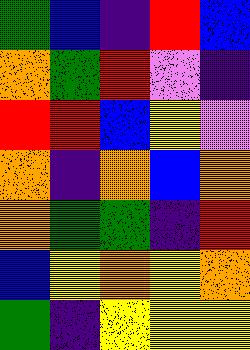[["green", "blue", "indigo", "red", "blue"], ["orange", "green", "red", "violet", "indigo"], ["red", "red", "blue", "yellow", "violet"], ["orange", "indigo", "orange", "blue", "orange"], ["orange", "green", "green", "indigo", "red"], ["blue", "yellow", "orange", "yellow", "orange"], ["green", "indigo", "yellow", "yellow", "yellow"]]